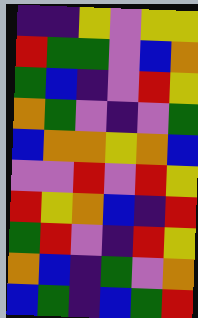[["indigo", "indigo", "yellow", "violet", "yellow", "yellow"], ["red", "green", "green", "violet", "blue", "orange"], ["green", "blue", "indigo", "violet", "red", "yellow"], ["orange", "green", "violet", "indigo", "violet", "green"], ["blue", "orange", "orange", "yellow", "orange", "blue"], ["violet", "violet", "red", "violet", "red", "yellow"], ["red", "yellow", "orange", "blue", "indigo", "red"], ["green", "red", "violet", "indigo", "red", "yellow"], ["orange", "blue", "indigo", "green", "violet", "orange"], ["blue", "green", "indigo", "blue", "green", "red"]]